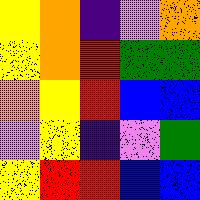[["yellow", "orange", "indigo", "violet", "orange"], ["yellow", "orange", "red", "green", "green"], ["orange", "yellow", "red", "blue", "blue"], ["violet", "yellow", "indigo", "violet", "green"], ["yellow", "red", "red", "blue", "blue"]]